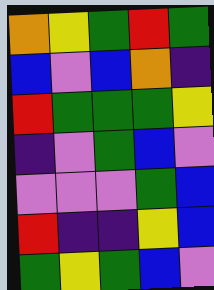[["orange", "yellow", "green", "red", "green"], ["blue", "violet", "blue", "orange", "indigo"], ["red", "green", "green", "green", "yellow"], ["indigo", "violet", "green", "blue", "violet"], ["violet", "violet", "violet", "green", "blue"], ["red", "indigo", "indigo", "yellow", "blue"], ["green", "yellow", "green", "blue", "violet"]]